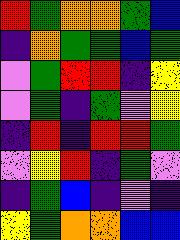[["red", "green", "orange", "orange", "green", "blue"], ["indigo", "orange", "green", "green", "blue", "green"], ["violet", "green", "red", "red", "indigo", "yellow"], ["violet", "green", "indigo", "green", "violet", "yellow"], ["indigo", "red", "indigo", "red", "red", "green"], ["violet", "yellow", "red", "indigo", "green", "violet"], ["indigo", "green", "blue", "indigo", "violet", "indigo"], ["yellow", "green", "orange", "orange", "blue", "blue"]]